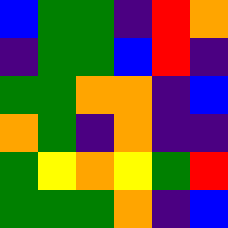[["blue", "green", "green", "indigo", "red", "orange"], ["indigo", "green", "green", "blue", "red", "indigo"], ["green", "green", "orange", "orange", "indigo", "blue"], ["orange", "green", "indigo", "orange", "indigo", "indigo"], ["green", "yellow", "orange", "yellow", "green", "red"], ["green", "green", "green", "orange", "indigo", "blue"]]